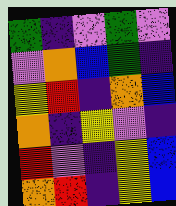[["green", "indigo", "violet", "green", "violet"], ["violet", "orange", "blue", "green", "indigo"], ["yellow", "red", "indigo", "orange", "blue"], ["orange", "indigo", "yellow", "violet", "indigo"], ["red", "violet", "indigo", "yellow", "blue"], ["orange", "red", "indigo", "yellow", "blue"]]